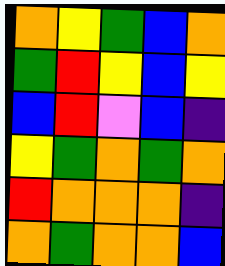[["orange", "yellow", "green", "blue", "orange"], ["green", "red", "yellow", "blue", "yellow"], ["blue", "red", "violet", "blue", "indigo"], ["yellow", "green", "orange", "green", "orange"], ["red", "orange", "orange", "orange", "indigo"], ["orange", "green", "orange", "orange", "blue"]]